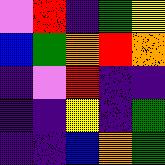[["violet", "red", "indigo", "green", "yellow"], ["blue", "green", "orange", "red", "orange"], ["indigo", "violet", "red", "indigo", "indigo"], ["indigo", "indigo", "yellow", "indigo", "green"], ["indigo", "indigo", "blue", "orange", "green"]]